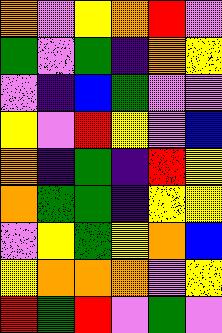[["orange", "violet", "yellow", "orange", "red", "violet"], ["green", "violet", "green", "indigo", "orange", "yellow"], ["violet", "indigo", "blue", "green", "violet", "violet"], ["yellow", "violet", "red", "yellow", "violet", "blue"], ["orange", "indigo", "green", "indigo", "red", "yellow"], ["orange", "green", "green", "indigo", "yellow", "yellow"], ["violet", "yellow", "green", "yellow", "orange", "blue"], ["yellow", "orange", "orange", "orange", "violet", "yellow"], ["red", "green", "red", "violet", "green", "violet"]]